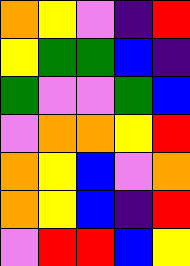[["orange", "yellow", "violet", "indigo", "red"], ["yellow", "green", "green", "blue", "indigo"], ["green", "violet", "violet", "green", "blue"], ["violet", "orange", "orange", "yellow", "red"], ["orange", "yellow", "blue", "violet", "orange"], ["orange", "yellow", "blue", "indigo", "red"], ["violet", "red", "red", "blue", "yellow"]]